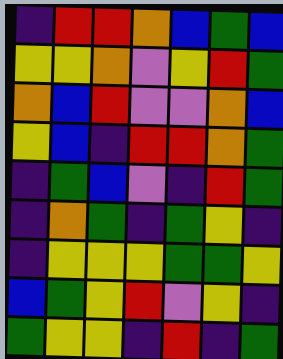[["indigo", "red", "red", "orange", "blue", "green", "blue"], ["yellow", "yellow", "orange", "violet", "yellow", "red", "green"], ["orange", "blue", "red", "violet", "violet", "orange", "blue"], ["yellow", "blue", "indigo", "red", "red", "orange", "green"], ["indigo", "green", "blue", "violet", "indigo", "red", "green"], ["indigo", "orange", "green", "indigo", "green", "yellow", "indigo"], ["indigo", "yellow", "yellow", "yellow", "green", "green", "yellow"], ["blue", "green", "yellow", "red", "violet", "yellow", "indigo"], ["green", "yellow", "yellow", "indigo", "red", "indigo", "green"]]